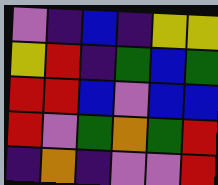[["violet", "indigo", "blue", "indigo", "yellow", "yellow"], ["yellow", "red", "indigo", "green", "blue", "green"], ["red", "red", "blue", "violet", "blue", "blue"], ["red", "violet", "green", "orange", "green", "red"], ["indigo", "orange", "indigo", "violet", "violet", "red"]]